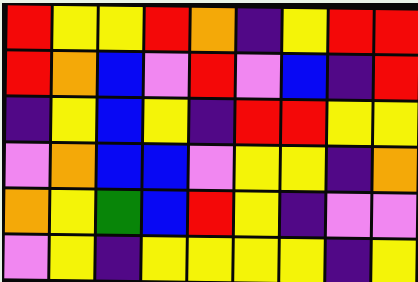[["red", "yellow", "yellow", "red", "orange", "indigo", "yellow", "red", "red"], ["red", "orange", "blue", "violet", "red", "violet", "blue", "indigo", "red"], ["indigo", "yellow", "blue", "yellow", "indigo", "red", "red", "yellow", "yellow"], ["violet", "orange", "blue", "blue", "violet", "yellow", "yellow", "indigo", "orange"], ["orange", "yellow", "green", "blue", "red", "yellow", "indigo", "violet", "violet"], ["violet", "yellow", "indigo", "yellow", "yellow", "yellow", "yellow", "indigo", "yellow"]]